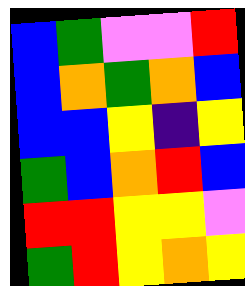[["blue", "green", "violet", "violet", "red"], ["blue", "orange", "green", "orange", "blue"], ["blue", "blue", "yellow", "indigo", "yellow"], ["green", "blue", "orange", "red", "blue"], ["red", "red", "yellow", "yellow", "violet"], ["green", "red", "yellow", "orange", "yellow"]]